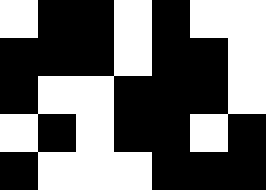[["white", "black", "black", "white", "black", "white", "white"], ["black", "black", "black", "white", "black", "black", "white"], ["black", "white", "white", "black", "black", "black", "white"], ["white", "black", "white", "black", "black", "white", "black"], ["black", "white", "white", "white", "black", "black", "black"]]